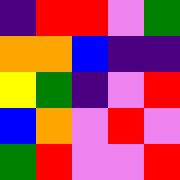[["indigo", "red", "red", "violet", "green"], ["orange", "orange", "blue", "indigo", "indigo"], ["yellow", "green", "indigo", "violet", "red"], ["blue", "orange", "violet", "red", "violet"], ["green", "red", "violet", "violet", "red"]]